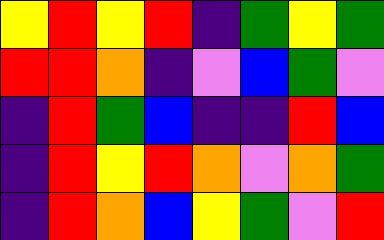[["yellow", "red", "yellow", "red", "indigo", "green", "yellow", "green"], ["red", "red", "orange", "indigo", "violet", "blue", "green", "violet"], ["indigo", "red", "green", "blue", "indigo", "indigo", "red", "blue"], ["indigo", "red", "yellow", "red", "orange", "violet", "orange", "green"], ["indigo", "red", "orange", "blue", "yellow", "green", "violet", "red"]]